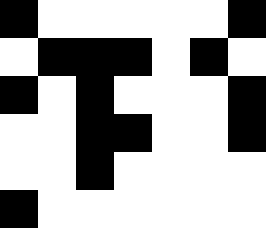[["black", "white", "white", "white", "white", "white", "black"], ["white", "black", "black", "black", "white", "black", "white"], ["black", "white", "black", "white", "white", "white", "black"], ["white", "white", "black", "black", "white", "white", "black"], ["white", "white", "black", "white", "white", "white", "white"], ["black", "white", "white", "white", "white", "white", "white"]]